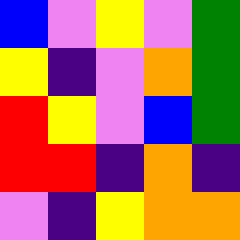[["blue", "violet", "yellow", "violet", "green"], ["yellow", "indigo", "violet", "orange", "green"], ["red", "yellow", "violet", "blue", "green"], ["red", "red", "indigo", "orange", "indigo"], ["violet", "indigo", "yellow", "orange", "orange"]]